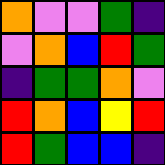[["orange", "violet", "violet", "green", "indigo"], ["violet", "orange", "blue", "red", "green"], ["indigo", "green", "green", "orange", "violet"], ["red", "orange", "blue", "yellow", "red"], ["red", "green", "blue", "blue", "indigo"]]